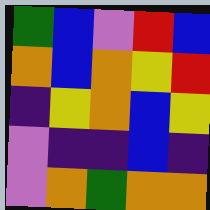[["green", "blue", "violet", "red", "blue"], ["orange", "blue", "orange", "yellow", "red"], ["indigo", "yellow", "orange", "blue", "yellow"], ["violet", "indigo", "indigo", "blue", "indigo"], ["violet", "orange", "green", "orange", "orange"]]